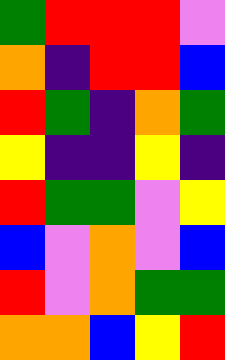[["green", "red", "red", "red", "violet"], ["orange", "indigo", "red", "red", "blue"], ["red", "green", "indigo", "orange", "green"], ["yellow", "indigo", "indigo", "yellow", "indigo"], ["red", "green", "green", "violet", "yellow"], ["blue", "violet", "orange", "violet", "blue"], ["red", "violet", "orange", "green", "green"], ["orange", "orange", "blue", "yellow", "red"]]